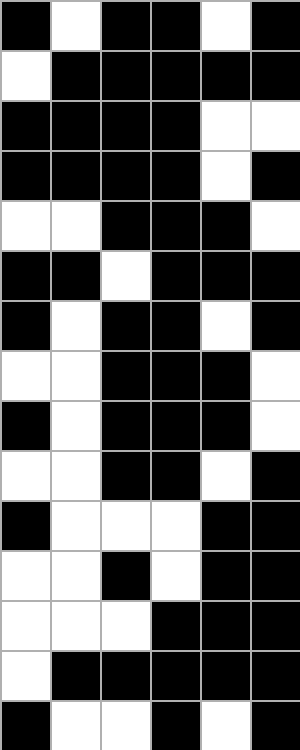[["black", "white", "black", "black", "white", "black"], ["white", "black", "black", "black", "black", "black"], ["black", "black", "black", "black", "white", "white"], ["black", "black", "black", "black", "white", "black"], ["white", "white", "black", "black", "black", "white"], ["black", "black", "white", "black", "black", "black"], ["black", "white", "black", "black", "white", "black"], ["white", "white", "black", "black", "black", "white"], ["black", "white", "black", "black", "black", "white"], ["white", "white", "black", "black", "white", "black"], ["black", "white", "white", "white", "black", "black"], ["white", "white", "black", "white", "black", "black"], ["white", "white", "white", "black", "black", "black"], ["white", "black", "black", "black", "black", "black"], ["black", "white", "white", "black", "white", "black"]]